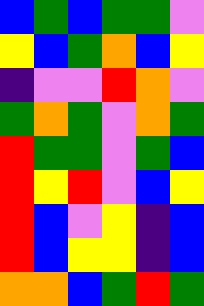[["blue", "green", "blue", "green", "green", "violet"], ["yellow", "blue", "green", "orange", "blue", "yellow"], ["indigo", "violet", "violet", "red", "orange", "violet"], ["green", "orange", "green", "violet", "orange", "green"], ["red", "green", "green", "violet", "green", "blue"], ["red", "yellow", "red", "violet", "blue", "yellow"], ["red", "blue", "violet", "yellow", "indigo", "blue"], ["red", "blue", "yellow", "yellow", "indigo", "blue"], ["orange", "orange", "blue", "green", "red", "green"]]